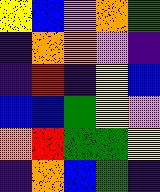[["yellow", "blue", "violet", "orange", "green"], ["indigo", "orange", "orange", "violet", "indigo"], ["indigo", "red", "indigo", "yellow", "blue"], ["blue", "blue", "green", "yellow", "violet"], ["orange", "red", "green", "green", "yellow"], ["indigo", "orange", "blue", "green", "indigo"]]